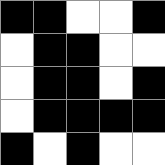[["black", "black", "white", "white", "black"], ["white", "black", "black", "white", "white"], ["white", "black", "black", "white", "black"], ["white", "black", "black", "black", "black"], ["black", "white", "black", "white", "white"]]